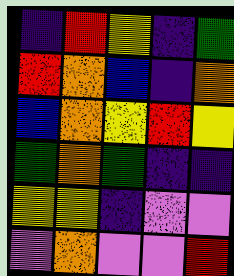[["indigo", "red", "yellow", "indigo", "green"], ["red", "orange", "blue", "indigo", "orange"], ["blue", "orange", "yellow", "red", "yellow"], ["green", "orange", "green", "indigo", "indigo"], ["yellow", "yellow", "indigo", "violet", "violet"], ["violet", "orange", "violet", "violet", "red"]]